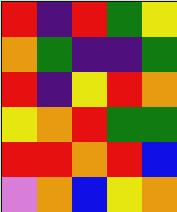[["red", "indigo", "red", "green", "yellow"], ["orange", "green", "indigo", "indigo", "green"], ["red", "indigo", "yellow", "red", "orange"], ["yellow", "orange", "red", "green", "green"], ["red", "red", "orange", "red", "blue"], ["violet", "orange", "blue", "yellow", "orange"]]